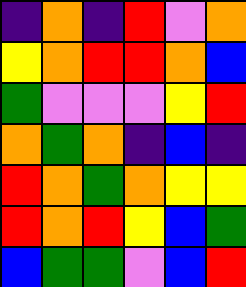[["indigo", "orange", "indigo", "red", "violet", "orange"], ["yellow", "orange", "red", "red", "orange", "blue"], ["green", "violet", "violet", "violet", "yellow", "red"], ["orange", "green", "orange", "indigo", "blue", "indigo"], ["red", "orange", "green", "orange", "yellow", "yellow"], ["red", "orange", "red", "yellow", "blue", "green"], ["blue", "green", "green", "violet", "blue", "red"]]